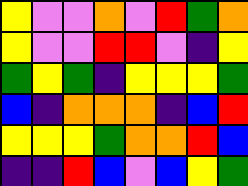[["yellow", "violet", "violet", "orange", "violet", "red", "green", "orange"], ["yellow", "violet", "violet", "red", "red", "violet", "indigo", "yellow"], ["green", "yellow", "green", "indigo", "yellow", "yellow", "yellow", "green"], ["blue", "indigo", "orange", "orange", "orange", "indigo", "blue", "red"], ["yellow", "yellow", "yellow", "green", "orange", "orange", "red", "blue"], ["indigo", "indigo", "red", "blue", "violet", "blue", "yellow", "green"]]